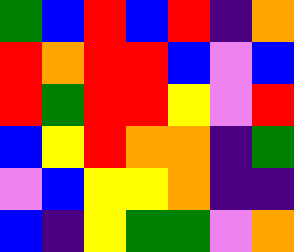[["green", "blue", "red", "blue", "red", "indigo", "orange"], ["red", "orange", "red", "red", "blue", "violet", "blue"], ["red", "green", "red", "red", "yellow", "violet", "red"], ["blue", "yellow", "red", "orange", "orange", "indigo", "green"], ["violet", "blue", "yellow", "yellow", "orange", "indigo", "indigo"], ["blue", "indigo", "yellow", "green", "green", "violet", "orange"]]